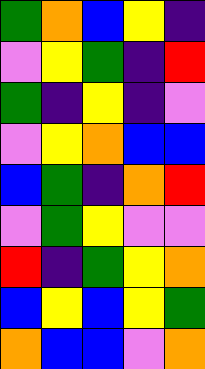[["green", "orange", "blue", "yellow", "indigo"], ["violet", "yellow", "green", "indigo", "red"], ["green", "indigo", "yellow", "indigo", "violet"], ["violet", "yellow", "orange", "blue", "blue"], ["blue", "green", "indigo", "orange", "red"], ["violet", "green", "yellow", "violet", "violet"], ["red", "indigo", "green", "yellow", "orange"], ["blue", "yellow", "blue", "yellow", "green"], ["orange", "blue", "blue", "violet", "orange"]]